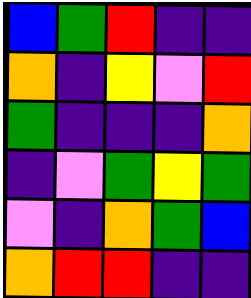[["blue", "green", "red", "indigo", "indigo"], ["orange", "indigo", "yellow", "violet", "red"], ["green", "indigo", "indigo", "indigo", "orange"], ["indigo", "violet", "green", "yellow", "green"], ["violet", "indigo", "orange", "green", "blue"], ["orange", "red", "red", "indigo", "indigo"]]